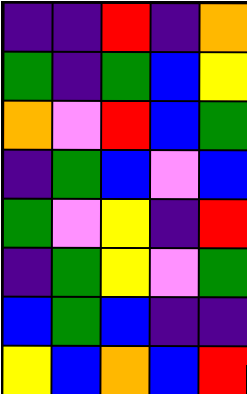[["indigo", "indigo", "red", "indigo", "orange"], ["green", "indigo", "green", "blue", "yellow"], ["orange", "violet", "red", "blue", "green"], ["indigo", "green", "blue", "violet", "blue"], ["green", "violet", "yellow", "indigo", "red"], ["indigo", "green", "yellow", "violet", "green"], ["blue", "green", "blue", "indigo", "indigo"], ["yellow", "blue", "orange", "blue", "red"]]